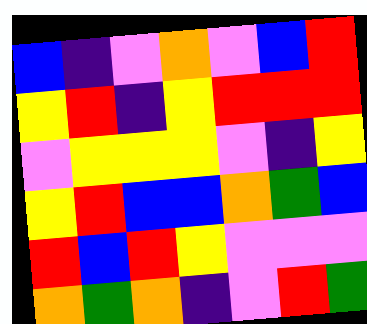[["blue", "indigo", "violet", "orange", "violet", "blue", "red"], ["yellow", "red", "indigo", "yellow", "red", "red", "red"], ["violet", "yellow", "yellow", "yellow", "violet", "indigo", "yellow"], ["yellow", "red", "blue", "blue", "orange", "green", "blue"], ["red", "blue", "red", "yellow", "violet", "violet", "violet"], ["orange", "green", "orange", "indigo", "violet", "red", "green"]]